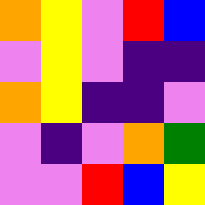[["orange", "yellow", "violet", "red", "blue"], ["violet", "yellow", "violet", "indigo", "indigo"], ["orange", "yellow", "indigo", "indigo", "violet"], ["violet", "indigo", "violet", "orange", "green"], ["violet", "violet", "red", "blue", "yellow"]]